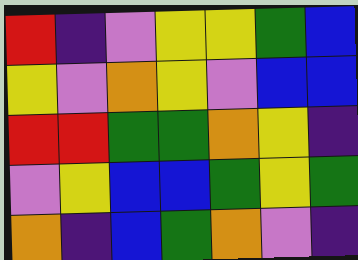[["red", "indigo", "violet", "yellow", "yellow", "green", "blue"], ["yellow", "violet", "orange", "yellow", "violet", "blue", "blue"], ["red", "red", "green", "green", "orange", "yellow", "indigo"], ["violet", "yellow", "blue", "blue", "green", "yellow", "green"], ["orange", "indigo", "blue", "green", "orange", "violet", "indigo"]]